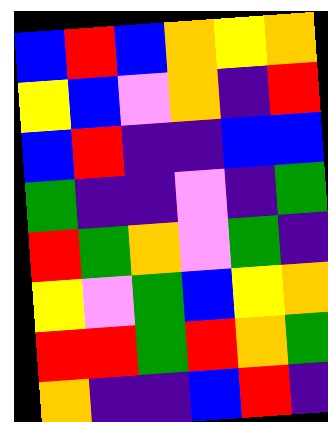[["blue", "red", "blue", "orange", "yellow", "orange"], ["yellow", "blue", "violet", "orange", "indigo", "red"], ["blue", "red", "indigo", "indigo", "blue", "blue"], ["green", "indigo", "indigo", "violet", "indigo", "green"], ["red", "green", "orange", "violet", "green", "indigo"], ["yellow", "violet", "green", "blue", "yellow", "orange"], ["red", "red", "green", "red", "orange", "green"], ["orange", "indigo", "indigo", "blue", "red", "indigo"]]